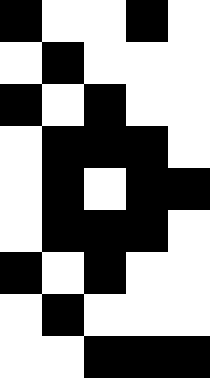[["black", "white", "white", "black", "white"], ["white", "black", "white", "white", "white"], ["black", "white", "black", "white", "white"], ["white", "black", "black", "black", "white"], ["white", "black", "white", "black", "black"], ["white", "black", "black", "black", "white"], ["black", "white", "black", "white", "white"], ["white", "black", "white", "white", "white"], ["white", "white", "black", "black", "black"]]